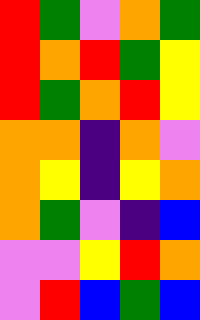[["red", "green", "violet", "orange", "green"], ["red", "orange", "red", "green", "yellow"], ["red", "green", "orange", "red", "yellow"], ["orange", "orange", "indigo", "orange", "violet"], ["orange", "yellow", "indigo", "yellow", "orange"], ["orange", "green", "violet", "indigo", "blue"], ["violet", "violet", "yellow", "red", "orange"], ["violet", "red", "blue", "green", "blue"]]